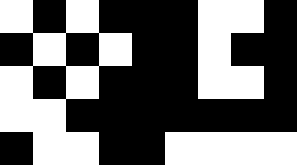[["white", "black", "white", "black", "black", "black", "white", "white", "black"], ["black", "white", "black", "white", "black", "black", "white", "black", "black"], ["white", "black", "white", "black", "black", "black", "white", "white", "black"], ["white", "white", "black", "black", "black", "black", "black", "black", "black"], ["black", "white", "white", "black", "black", "white", "white", "white", "white"]]